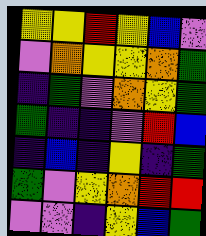[["yellow", "yellow", "red", "yellow", "blue", "violet"], ["violet", "orange", "yellow", "yellow", "orange", "green"], ["indigo", "green", "violet", "orange", "yellow", "green"], ["green", "indigo", "indigo", "violet", "red", "blue"], ["indigo", "blue", "indigo", "yellow", "indigo", "green"], ["green", "violet", "yellow", "orange", "red", "red"], ["violet", "violet", "indigo", "yellow", "blue", "green"]]